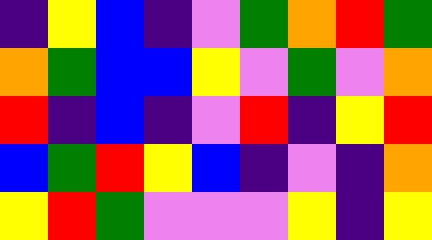[["indigo", "yellow", "blue", "indigo", "violet", "green", "orange", "red", "green"], ["orange", "green", "blue", "blue", "yellow", "violet", "green", "violet", "orange"], ["red", "indigo", "blue", "indigo", "violet", "red", "indigo", "yellow", "red"], ["blue", "green", "red", "yellow", "blue", "indigo", "violet", "indigo", "orange"], ["yellow", "red", "green", "violet", "violet", "violet", "yellow", "indigo", "yellow"]]